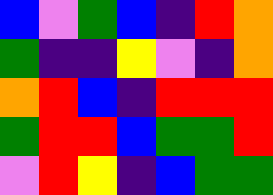[["blue", "violet", "green", "blue", "indigo", "red", "orange"], ["green", "indigo", "indigo", "yellow", "violet", "indigo", "orange"], ["orange", "red", "blue", "indigo", "red", "red", "red"], ["green", "red", "red", "blue", "green", "green", "red"], ["violet", "red", "yellow", "indigo", "blue", "green", "green"]]